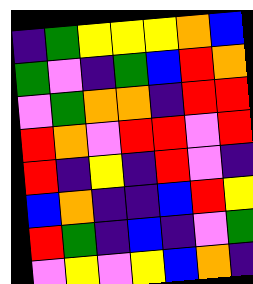[["indigo", "green", "yellow", "yellow", "yellow", "orange", "blue"], ["green", "violet", "indigo", "green", "blue", "red", "orange"], ["violet", "green", "orange", "orange", "indigo", "red", "red"], ["red", "orange", "violet", "red", "red", "violet", "red"], ["red", "indigo", "yellow", "indigo", "red", "violet", "indigo"], ["blue", "orange", "indigo", "indigo", "blue", "red", "yellow"], ["red", "green", "indigo", "blue", "indigo", "violet", "green"], ["violet", "yellow", "violet", "yellow", "blue", "orange", "indigo"]]